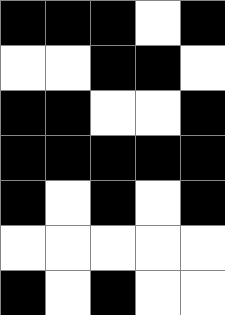[["black", "black", "black", "white", "black"], ["white", "white", "black", "black", "white"], ["black", "black", "white", "white", "black"], ["black", "black", "black", "black", "black"], ["black", "white", "black", "white", "black"], ["white", "white", "white", "white", "white"], ["black", "white", "black", "white", "white"]]